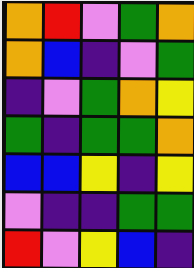[["orange", "red", "violet", "green", "orange"], ["orange", "blue", "indigo", "violet", "green"], ["indigo", "violet", "green", "orange", "yellow"], ["green", "indigo", "green", "green", "orange"], ["blue", "blue", "yellow", "indigo", "yellow"], ["violet", "indigo", "indigo", "green", "green"], ["red", "violet", "yellow", "blue", "indigo"]]